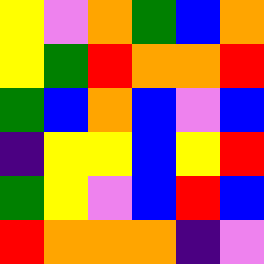[["yellow", "violet", "orange", "green", "blue", "orange"], ["yellow", "green", "red", "orange", "orange", "red"], ["green", "blue", "orange", "blue", "violet", "blue"], ["indigo", "yellow", "yellow", "blue", "yellow", "red"], ["green", "yellow", "violet", "blue", "red", "blue"], ["red", "orange", "orange", "orange", "indigo", "violet"]]